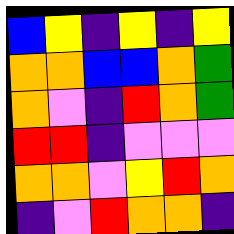[["blue", "yellow", "indigo", "yellow", "indigo", "yellow"], ["orange", "orange", "blue", "blue", "orange", "green"], ["orange", "violet", "indigo", "red", "orange", "green"], ["red", "red", "indigo", "violet", "violet", "violet"], ["orange", "orange", "violet", "yellow", "red", "orange"], ["indigo", "violet", "red", "orange", "orange", "indigo"]]